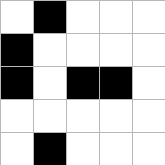[["white", "black", "white", "white", "white"], ["black", "white", "white", "white", "white"], ["black", "white", "black", "black", "white"], ["white", "white", "white", "white", "white"], ["white", "black", "white", "white", "white"]]